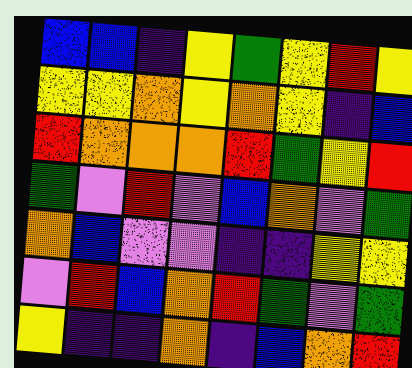[["blue", "blue", "indigo", "yellow", "green", "yellow", "red", "yellow"], ["yellow", "yellow", "orange", "yellow", "orange", "yellow", "indigo", "blue"], ["red", "orange", "orange", "orange", "red", "green", "yellow", "red"], ["green", "violet", "red", "violet", "blue", "orange", "violet", "green"], ["orange", "blue", "violet", "violet", "indigo", "indigo", "yellow", "yellow"], ["violet", "red", "blue", "orange", "red", "green", "violet", "green"], ["yellow", "indigo", "indigo", "orange", "indigo", "blue", "orange", "red"]]